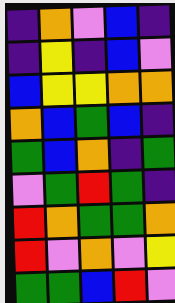[["indigo", "orange", "violet", "blue", "indigo"], ["indigo", "yellow", "indigo", "blue", "violet"], ["blue", "yellow", "yellow", "orange", "orange"], ["orange", "blue", "green", "blue", "indigo"], ["green", "blue", "orange", "indigo", "green"], ["violet", "green", "red", "green", "indigo"], ["red", "orange", "green", "green", "orange"], ["red", "violet", "orange", "violet", "yellow"], ["green", "green", "blue", "red", "violet"]]